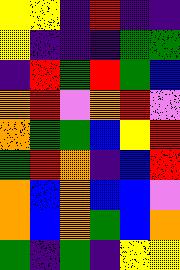[["yellow", "yellow", "indigo", "red", "indigo", "indigo"], ["yellow", "indigo", "indigo", "indigo", "green", "green"], ["indigo", "red", "green", "red", "green", "blue"], ["orange", "red", "violet", "orange", "red", "violet"], ["orange", "green", "green", "blue", "yellow", "red"], ["green", "red", "orange", "indigo", "blue", "red"], ["orange", "blue", "orange", "blue", "blue", "violet"], ["orange", "blue", "orange", "green", "blue", "orange"], ["green", "indigo", "green", "indigo", "yellow", "yellow"]]